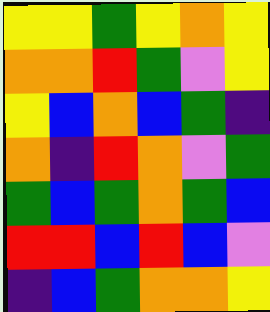[["yellow", "yellow", "green", "yellow", "orange", "yellow"], ["orange", "orange", "red", "green", "violet", "yellow"], ["yellow", "blue", "orange", "blue", "green", "indigo"], ["orange", "indigo", "red", "orange", "violet", "green"], ["green", "blue", "green", "orange", "green", "blue"], ["red", "red", "blue", "red", "blue", "violet"], ["indigo", "blue", "green", "orange", "orange", "yellow"]]